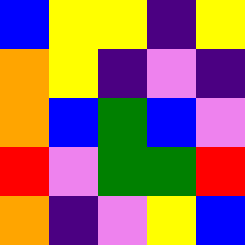[["blue", "yellow", "yellow", "indigo", "yellow"], ["orange", "yellow", "indigo", "violet", "indigo"], ["orange", "blue", "green", "blue", "violet"], ["red", "violet", "green", "green", "red"], ["orange", "indigo", "violet", "yellow", "blue"]]